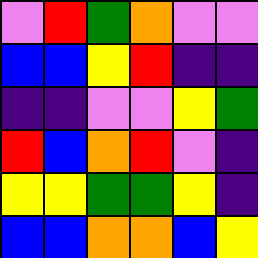[["violet", "red", "green", "orange", "violet", "violet"], ["blue", "blue", "yellow", "red", "indigo", "indigo"], ["indigo", "indigo", "violet", "violet", "yellow", "green"], ["red", "blue", "orange", "red", "violet", "indigo"], ["yellow", "yellow", "green", "green", "yellow", "indigo"], ["blue", "blue", "orange", "orange", "blue", "yellow"]]